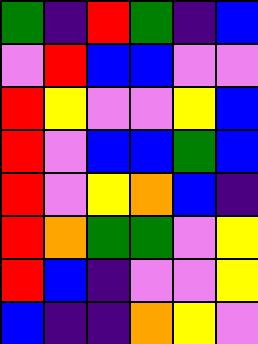[["green", "indigo", "red", "green", "indigo", "blue"], ["violet", "red", "blue", "blue", "violet", "violet"], ["red", "yellow", "violet", "violet", "yellow", "blue"], ["red", "violet", "blue", "blue", "green", "blue"], ["red", "violet", "yellow", "orange", "blue", "indigo"], ["red", "orange", "green", "green", "violet", "yellow"], ["red", "blue", "indigo", "violet", "violet", "yellow"], ["blue", "indigo", "indigo", "orange", "yellow", "violet"]]